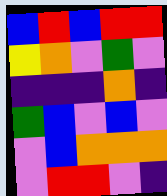[["blue", "red", "blue", "red", "red"], ["yellow", "orange", "violet", "green", "violet"], ["indigo", "indigo", "indigo", "orange", "indigo"], ["green", "blue", "violet", "blue", "violet"], ["violet", "blue", "orange", "orange", "orange"], ["violet", "red", "red", "violet", "indigo"]]